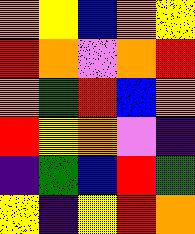[["orange", "yellow", "blue", "orange", "yellow"], ["red", "orange", "violet", "orange", "red"], ["orange", "green", "red", "blue", "orange"], ["red", "yellow", "orange", "violet", "indigo"], ["indigo", "green", "blue", "red", "green"], ["yellow", "indigo", "yellow", "red", "orange"]]